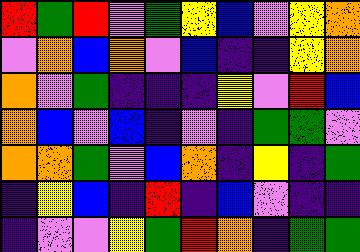[["red", "green", "red", "violet", "green", "yellow", "blue", "violet", "yellow", "orange"], ["violet", "orange", "blue", "orange", "violet", "blue", "indigo", "indigo", "yellow", "orange"], ["orange", "violet", "green", "indigo", "indigo", "indigo", "yellow", "violet", "red", "blue"], ["orange", "blue", "violet", "blue", "indigo", "violet", "indigo", "green", "green", "violet"], ["orange", "orange", "green", "violet", "blue", "orange", "indigo", "yellow", "indigo", "green"], ["indigo", "yellow", "blue", "indigo", "red", "indigo", "blue", "violet", "indigo", "indigo"], ["indigo", "violet", "violet", "yellow", "green", "red", "orange", "indigo", "green", "green"]]